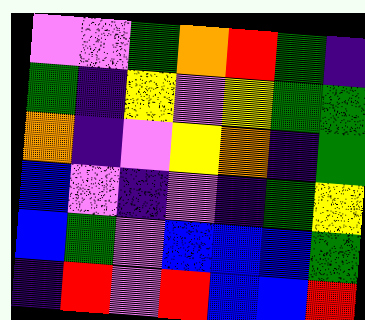[["violet", "violet", "green", "orange", "red", "green", "indigo"], ["green", "indigo", "yellow", "violet", "yellow", "green", "green"], ["orange", "indigo", "violet", "yellow", "orange", "indigo", "green"], ["blue", "violet", "indigo", "violet", "indigo", "green", "yellow"], ["blue", "green", "violet", "blue", "blue", "blue", "green"], ["indigo", "red", "violet", "red", "blue", "blue", "red"]]